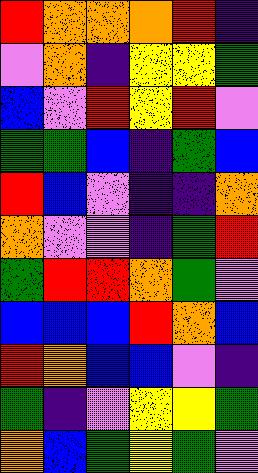[["red", "orange", "orange", "orange", "red", "indigo"], ["violet", "orange", "indigo", "yellow", "yellow", "green"], ["blue", "violet", "red", "yellow", "red", "violet"], ["green", "green", "blue", "indigo", "green", "blue"], ["red", "blue", "violet", "indigo", "indigo", "orange"], ["orange", "violet", "violet", "indigo", "green", "red"], ["green", "red", "red", "orange", "green", "violet"], ["blue", "blue", "blue", "red", "orange", "blue"], ["red", "orange", "blue", "blue", "violet", "indigo"], ["green", "indigo", "violet", "yellow", "yellow", "green"], ["orange", "blue", "green", "yellow", "green", "violet"]]